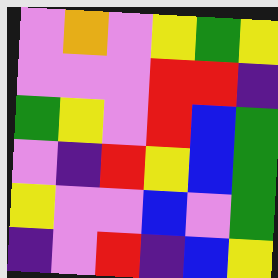[["violet", "orange", "violet", "yellow", "green", "yellow"], ["violet", "violet", "violet", "red", "red", "indigo"], ["green", "yellow", "violet", "red", "blue", "green"], ["violet", "indigo", "red", "yellow", "blue", "green"], ["yellow", "violet", "violet", "blue", "violet", "green"], ["indigo", "violet", "red", "indigo", "blue", "yellow"]]